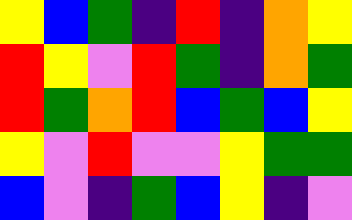[["yellow", "blue", "green", "indigo", "red", "indigo", "orange", "yellow"], ["red", "yellow", "violet", "red", "green", "indigo", "orange", "green"], ["red", "green", "orange", "red", "blue", "green", "blue", "yellow"], ["yellow", "violet", "red", "violet", "violet", "yellow", "green", "green"], ["blue", "violet", "indigo", "green", "blue", "yellow", "indigo", "violet"]]